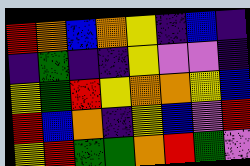[["red", "orange", "blue", "orange", "yellow", "indigo", "blue", "indigo"], ["indigo", "green", "indigo", "indigo", "yellow", "violet", "violet", "indigo"], ["yellow", "green", "red", "yellow", "orange", "orange", "yellow", "blue"], ["red", "blue", "orange", "indigo", "yellow", "blue", "violet", "red"], ["yellow", "red", "green", "green", "orange", "red", "green", "violet"]]